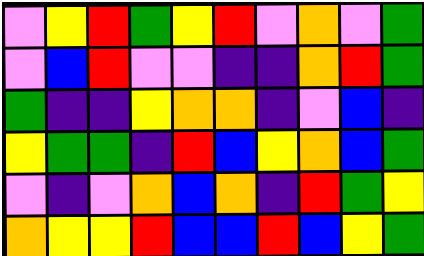[["violet", "yellow", "red", "green", "yellow", "red", "violet", "orange", "violet", "green"], ["violet", "blue", "red", "violet", "violet", "indigo", "indigo", "orange", "red", "green"], ["green", "indigo", "indigo", "yellow", "orange", "orange", "indigo", "violet", "blue", "indigo"], ["yellow", "green", "green", "indigo", "red", "blue", "yellow", "orange", "blue", "green"], ["violet", "indigo", "violet", "orange", "blue", "orange", "indigo", "red", "green", "yellow"], ["orange", "yellow", "yellow", "red", "blue", "blue", "red", "blue", "yellow", "green"]]